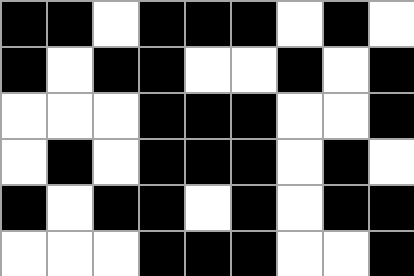[["black", "black", "white", "black", "black", "black", "white", "black", "white"], ["black", "white", "black", "black", "white", "white", "black", "white", "black"], ["white", "white", "white", "black", "black", "black", "white", "white", "black"], ["white", "black", "white", "black", "black", "black", "white", "black", "white"], ["black", "white", "black", "black", "white", "black", "white", "black", "black"], ["white", "white", "white", "black", "black", "black", "white", "white", "black"]]